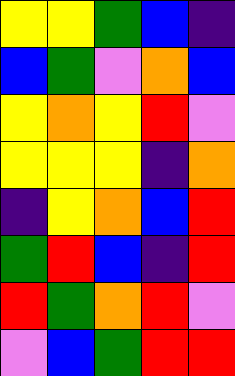[["yellow", "yellow", "green", "blue", "indigo"], ["blue", "green", "violet", "orange", "blue"], ["yellow", "orange", "yellow", "red", "violet"], ["yellow", "yellow", "yellow", "indigo", "orange"], ["indigo", "yellow", "orange", "blue", "red"], ["green", "red", "blue", "indigo", "red"], ["red", "green", "orange", "red", "violet"], ["violet", "blue", "green", "red", "red"]]